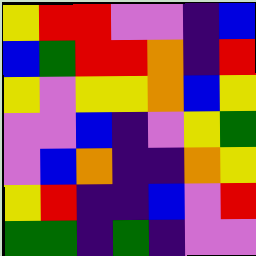[["yellow", "red", "red", "violet", "violet", "indigo", "blue"], ["blue", "green", "red", "red", "orange", "indigo", "red"], ["yellow", "violet", "yellow", "yellow", "orange", "blue", "yellow"], ["violet", "violet", "blue", "indigo", "violet", "yellow", "green"], ["violet", "blue", "orange", "indigo", "indigo", "orange", "yellow"], ["yellow", "red", "indigo", "indigo", "blue", "violet", "red"], ["green", "green", "indigo", "green", "indigo", "violet", "violet"]]